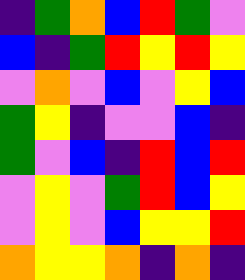[["indigo", "green", "orange", "blue", "red", "green", "violet"], ["blue", "indigo", "green", "red", "yellow", "red", "yellow"], ["violet", "orange", "violet", "blue", "violet", "yellow", "blue"], ["green", "yellow", "indigo", "violet", "violet", "blue", "indigo"], ["green", "violet", "blue", "indigo", "red", "blue", "red"], ["violet", "yellow", "violet", "green", "red", "blue", "yellow"], ["violet", "yellow", "violet", "blue", "yellow", "yellow", "red"], ["orange", "yellow", "yellow", "orange", "indigo", "orange", "indigo"]]